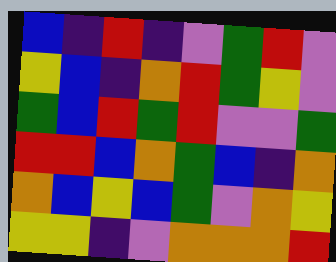[["blue", "indigo", "red", "indigo", "violet", "green", "red", "violet"], ["yellow", "blue", "indigo", "orange", "red", "green", "yellow", "violet"], ["green", "blue", "red", "green", "red", "violet", "violet", "green"], ["red", "red", "blue", "orange", "green", "blue", "indigo", "orange"], ["orange", "blue", "yellow", "blue", "green", "violet", "orange", "yellow"], ["yellow", "yellow", "indigo", "violet", "orange", "orange", "orange", "red"]]